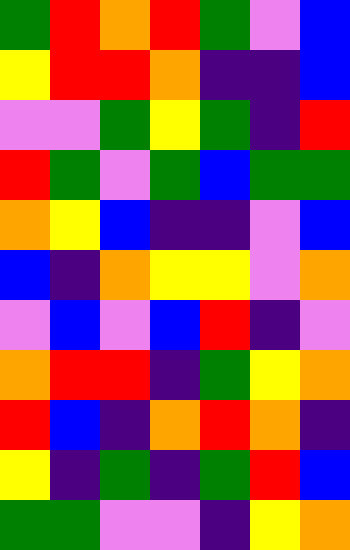[["green", "red", "orange", "red", "green", "violet", "blue"], ["yellow", "red", "red", "orange", "indigo", "indigo", "blue"], ["violet", "violet", "green", "yellow", "green", "indigo", "red"], ["red", "green", "violet", "green", "blue", "green", "green"], ["orange", "yellow", "blue", "indigo", "indigo", "violet", "blue"], ["blue", "indigo", "orange", "yellow", "yellow", "violet", "orange"], ["violet", "blue", "violet", "blue", "red", "indigo", "violet"], ["orange", "red", "red", "indigo", "green", "yellow", "orange"], ["red", "blue", "indigo", "orange", "red", "orange", "indigo"], ["yellow", "indigo", "green", "indigo", "green", "red", "blue"], ["green", "green", "violet", "violet", "indigo", "yellow", "orange"]]